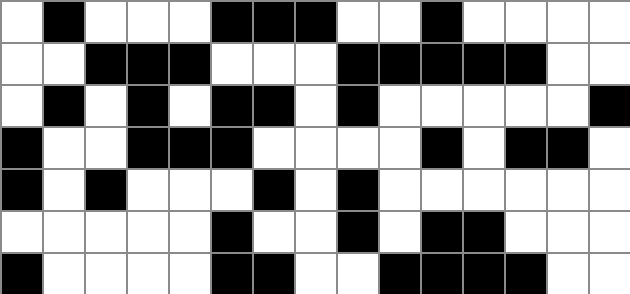[["white", "black", "white", "white", "white", "black", "black", "black", "white", "white", "black", "white", "white", "white", "white"], ["white", "white", "black", "black", "black", "white", "white", "white", "black", "black", "black", "black", "black", "white", "white"], ["white", "black", "white", "black", "white", "black", "black", "white", "black", "white", "white", "white", "white", "white", "black"], ["black", "white", "white", "black", "black", "black", "white", "white", "white", "white", "black", "white", "black", "black", "white"], ["black", "white", "black", "white", "white", "white", "black", "white", "black", "white", "white", "white", "white", "white", "white"], ["white", "white", "white", "white", "white", "black", "white", "white", "black", "white", "black", "black", "white", "white", "white"], ["black", "white", "white", "white", "white", "black", "black", "white", "white", "black", "black", "black", "black", "white", "white"]]